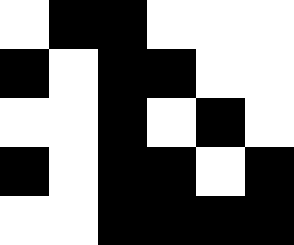[["white", "black", "black", "white", "white", "white"], ["black", "white", "black", "black", "white", "white"], ["white", "white", "black", "white", "black", "white"], ["black", "white", "black", "black", "white", "black"], ["white", "white", "black", "black", "black", "black"]]